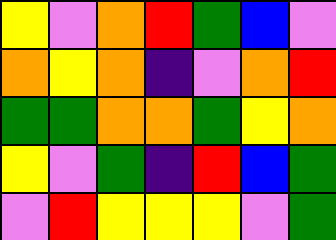[["yellow", "violet", "orange", "red", "green", "blue", "violet"], ["orange", "yellow", "orange", "indigo", "violet", "orange", "red"], ["green", "green", "orange", "orange", "green", "yellow", "orange"], ["yellow", "violet", "green", "indigo", "red", "blue", "green"], ["violet", "red", "yellow", "yellow", "yellow", "violet", "green"]]